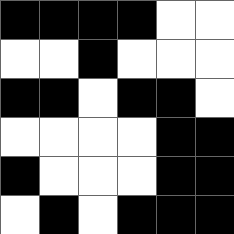[["black", "black", "black", "black", "white", "white"], ["white", "white", "black", "white", "white", "white"], ["black", "black", "white", "black", "black", "white"], ["white", "white", "white", "white", "black", "black"], ["black", "white", "white", "white", "black", "black"], ["white", "black", "white", "black", "black", "black"]]